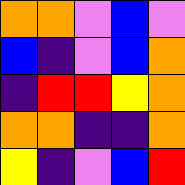[["orange", "orange", "violet", "blue", "violet"], ["blue", "indigo", "violet", "blue", "orange"], ["indigo", "red", "red", "yellow", "orange"], ["orange", "orange", "indigo", "indigo", "orange"], ["yellow", "indigo", "violet", "blue", "red"]]